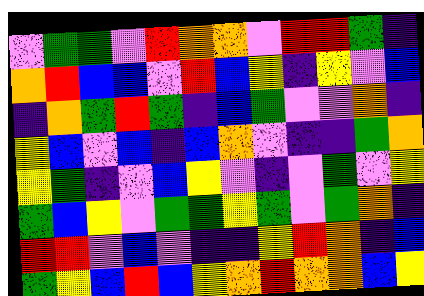[["violet", "green", "green", "violet", "red", "orange", "orange", "violet", "red", "red", "green", "indigo"], ["orange", "red", "blue", "blue", "violet", "red", "blue", "yellow", "indigo", "yellow", "violet", "blue"], ["indigo", "orange", "green", "red", "green", "indigo", "blue", "green", "violet", "violet", "orange", "indigo"], ["yellow", "blue", "violet", "blue", "indigo", "blue", "orange", "violet", "indigo", "indigo", "green", "orange"], ["yellow", "green", "indigo", "violet", "blue", "yellow", "violet", "indigo", "violet", "green", "violet", "yellow"], ["green", "blue", "yellow", "violet", "green", "green", "yellow", "green", "violet", "green", "orange", "indigo"], ["red", "red", "violet", "blue", "violet", "indigo", "indigo", "yellow", "red", "orange", "indigo", "blue"], ["green", "yellow", "blue", "red", "blue", "yellow", "orange", "red", "orange", "orange", "blue", "yellow"]]